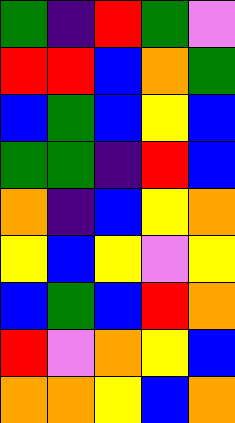[["green", "indigo", "red", "green", "violet"], ["red", "red", "blue", "orange", "green"], ["blue", "green", "blue", "yellow", "blue"], ["green", "green", "indigo", "red", "blue"], ["orange", "indigo", "blue", "yellow", "orange"], ["yellow", "blue", "yellow", "violet", "yellow"], ["blue", "green", "blue", "red", "orange"], ["red", "violet", "orange", "yellow", "blue"], ["orange", "orange", "yellow", "blue", "orange"]]